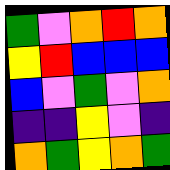[["green", "violet", "orange", "red", "orange"], ["yellow", "red", "blue", "blue", "blue"], ["blue", "violet", "green", "violet", "orange"], ["indigo", "indigo", "yellow", "violet", "indigo"], ["orange", "green", "yellow", "orange", "green"]]